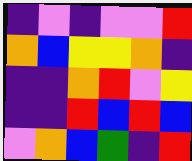[["indigo", "violet", "indigo", "violet", "violet", "red"], ["orange", "blue", "yellow", "yellow", "orange", "indigo"], ["indigo", "indigo", "orange", "red", "violet", "yellow"], ["indigo", "indigo", "red", "blue", "red", "blue"], ["violet", "orange", "blue", "green", "indigo", "red"]]